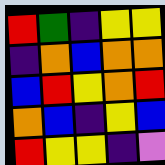[["red", "green", "indigo", "yellow", "yellow"], ["indigo", "orange", "blue", "orange", "orange"], ["blue", "red", "yellow", "orange", "red"], ["orange", "blue", "indigo", "yellow", "blue"], ["red", "yellow", "yellow", "indigo", "violet"]]